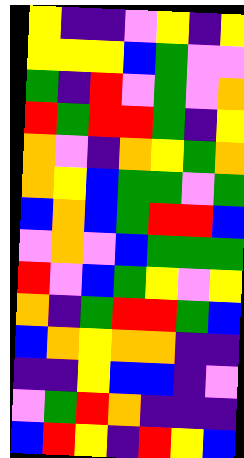[["yellow", "indigo", "indigo", "violet", "yellow", "indigo", "yellow"], ["yellow", "yellow", "yellow", "blue", "green", "violet", "violet"], ["green", "indigo", "red", "violet", "green", "violet", "orange"], ["red", "green", "red", "red", "green", "indigo", "yellow"], ["orange", "violet", "indigo", "orange", "yellow", "green", "orange"], ["orange", "yellow", "blue", "green", "green", "violet", "green"], ["blue", "orange", "blue", "green", "red", "red", "blue"], ["violet", "orange", "violet", "blue", "green", "green", "green"], ["red", "violet", "blue", "green", "yellow", "violet", "yellow"], ["orange", "indigo", "green", "red", "red", "green", "blue"], ["blue", "orange", "yellow", "orange", "orange", "indigo", "indigo"], ["indigo", "indigo", "yellow", "blue", "blue", "indigo", "violet"], ["violet", "green", "red", "orange", "indigo", "indigo", "indigo"], ["blue", "red", "yellow", "indigo", "red", "yellow", "blue"]]